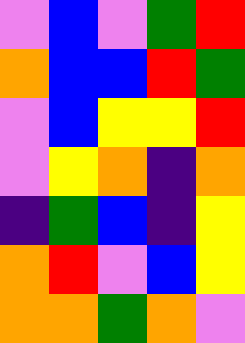[["violet", "blue", "violet", "green", "red"], ["orange", "blue", "blue", "red", "green"], ["violet", "blue", "yellow", "yellow", "red"], ["violet", "yellow", "orange", "indigo", "orange"], ["indigo", "green", "blue", "indigo", "yellow"], ["orange", "red", "violet", "blue", "yellow"], ["orange", "orange", "green", "orange", "violet"]]